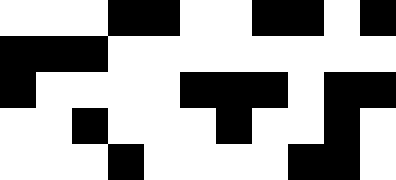[["white", "white", "white", "black", "black", "white", "white", "black", "black", "white", "black"], ["black", "black", "black", "white", "white", "white", "white", "white", "white", "white", "white"], ["black", "white", "white", "white", "white", "black", "black", "black", "white", "black", "black"], ["white", "white", "black", "white", "white", "white", "black", "white", "white", "black", "white"], ["white", "white", "white", "black", "white", "white", "white", "white", "black", "black", "white"]]